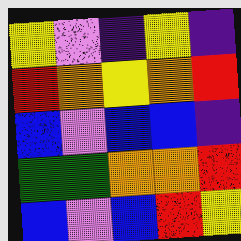[["yellow", "violet", "indigo", "yellow", "indigo"], ["red", "orange", "yellow", "orange", "red"], ["blue", "violet", "blue", "blue", "indigo"], ["green", "green", "orange", "orange", "red"], ["blue", "violet", "blue", "red", "yellow"]]